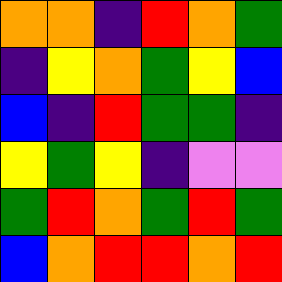[["orange", "orange", "indigo", "red", "orange", "green"], ["indigo", "yellow", "orange", "green", "yellow", "blue"], ["blue", "indigo", "red", "green", "green", "indigo"], ["yellow", "green", "yellow", "indigo", "violet", "violet"], ["green", "red", "orange", "green", "red", "green"], ["blue", "orange", "red", "red", "orange", "red"]]